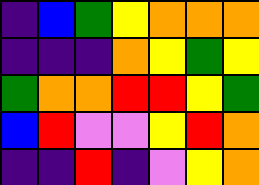[["indigo", "blue", "green", "yellow", "orange", "orange", "orange"], ["indigo", "indigo", "indigo", "orange", "yellow", "green", "yellow"], ["green", "orange", "orange", "red", "red", "yellow", "green"], ["blue", "red", "violet", "violet", "yellow", "red", "orange"], ["indigo", "indigo", "red", "indigo", "violet", "yellow", "orange"]]